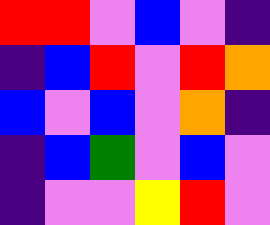[["red", "red", "violet", "blue", "violet", "indigo"], ["indigo", "blue", "red", "violet", "red", "orange"], ["blue", "violet", "blue", "violet", "orange", "indigo"], ["indigo", "blue", "green", "violet", "blue", "violet"], ["indigo", "violet", "violet", "yellow", "red", "violet"]]